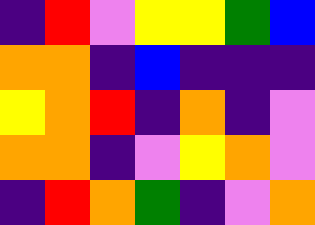[["indigo", "red", "violet", "yellow", "yellow", "green", "blue"], ["orange", "orange", "indigo", "blue", "indigo", "indigo", "indigo"], ["yellow", "orange", "red", "indigo", "orange", "indigo", "violet"], ["orange", "orange", "indigo", "violet", "yellow", "orange", "violet"], ["indigo", "red", "orange", "green", "indigo", "violet", "orange"]]